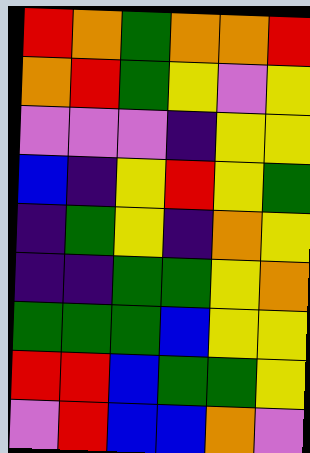[["red", "orange", "green", "orange", "orange", "red"], ["orange", "red", "green", "yellow", "violet", "yellow"], ["violet", "violet", "violet", "indigo", "yellow", "yellow"], ["blue", "indigo", "yellow", "red", "yellow", "green"], ["indigo", "green", "yellow", "indigo", "orange", "yellow"], ["indigo", "indigo", "green", "green", "yellow", "orange"], ["green", "green", "green", "blue", "yellow", "yellow"], ["red", "red", "blue", "green", "green", "yellow"], ["violet", "red", "blue", "blue", "orange", "violet"]]